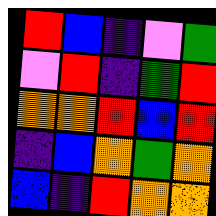[["red", "blue", "indigo", "violet", "green"], ["violet", "red", "indigo", "green", "red"], ["orange", "orange", "red", "blue", "red"], ["indigo", "blue", "orange", "green", "orange"], ["blue", "indigo", "red", "orange", "orange"]]